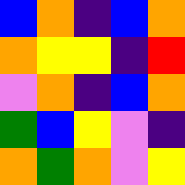[["blue", "orange", "indigo", "blue", "orange"], ["orange", "yellow", "yellow", "indigo", "red"], ["violet", "orange", "indigo", "blue", "orange"], ["green", "blue", "yellow", "violet", "indigo"], ["orange", "green", "orange", "violet", "yellow"]]